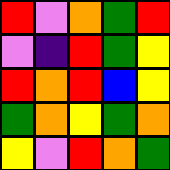[["red", "violet", "orange", "green", "red"], ["violet", "indigo", "red", "green", "yellow"], ["red", "orange", "red", "blue", "yellow"], ["green", "orange", "yellow", "green", "orange"], ["yellow", "violet", "red", "orange", "green"]]